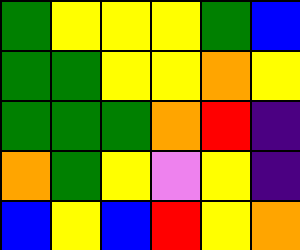[["green", "yellow", "yellow", "yellow", "green", "blue"], ["green", "green", "yellow", "yellow", "orange", "yellow"], ["green", "green", "green", "orange", "red", "indigo"], ["orange", "green", "yellow", "violet", "yellow", "indigo"], ["blue", "yellow", "blue", "red", "yellow", "orange"]]